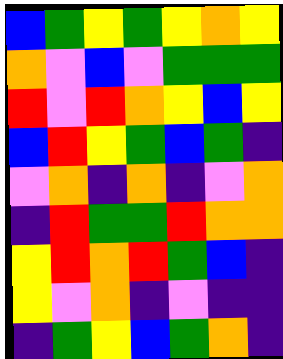[["blue", "green", "yellow", "green", "yellow", "orange", "yellow"], ["orange", "violet", "blue", "violet", "green", "green", "green"], ["red", "violet", "red", "orange", "yellow", "blue", "yellow"], ["blue", "red", "yellow", "green", "blue", "green", "indigo"], ["violet", "orange", "indigo", "orange", "indigo", "violet", "orange"], ["indigo", "red", "green", "green", "red", "orange", "orange"], ["yellow", "red", "orange", "red", "green", "blue", "indigo"], ["yellow", "violet", "orange", "indigo", "violet", "indigo", "indigo"], ["indigo", "green", "yellow", "blue", "green", "orange", "indigo"]]